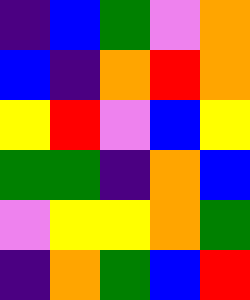[["indigo", "blue", "green", "violet", "orange"], ["blue", "indigo", "orange", "red", "orange"], ["yellow", "red", "violet", "blue", "yellow"], ["green", "green", "indigo", "orange", "blue"], ["violet", "yellow", "yellow", "orange", "green"], ["indigo", "orange", "green", "blue", "red"]]